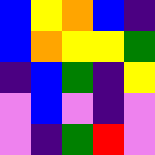[["blue", "yellow", "orange", "blue", "indigo"], ["blue", "orange", "yellow", "yellow", "green"], ["indigo", "blue", "green", "indigo", "yellow"], ["violet", "blue", "violet", "indigo", "violet"], ["violet", "indigo", "green", "red", "violet"]]